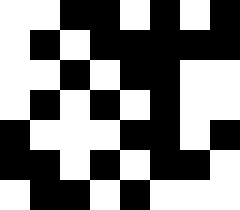[["white", "white", "black", "black", "white", "black", "white", "black"], ["white", "black", "white", "black", "black", "black", "black", "black"], ["white", "white", "black", "white", "black", "black", "white", "white"], ["white", "black", "white", "black", "white", "black", "white", "white"], ["black", "white", "white", "white", "black", "black", "white", "black"], ["black", "black", "white", "black", "white", "black", "black", "white"], ["white", "black", "black", "white", "black", "white", "white", "white"]]